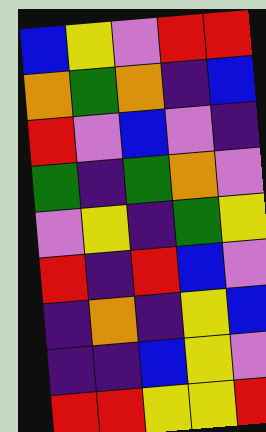[["blue", "yellow", "violet", "red", "red"], ["orange", "green", "orange", "indigo", "blue"], ["red", "violet", "blue", "violet", "indigo"], ["green", "indigo", "green", "orange", "violet"], ["violet", "yellow", "indigo", "green", "yellow"], ["red", "indigo", "red", "blue", "violet"], ["indigo", "orange", "indigo", "yellow", "blue"], ["indigo", "indigo", "blue", "yellow", "violet"], ["red", "red", "yellow", "yellow", "red"]]